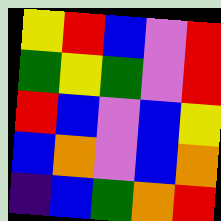[["yellow", "red", "blue", "violet", "red"], ["green", "yellow", "green", "violet", "red"], ["red", "blue", "violet", "blue", "yellow"], ["blue", "orange", "violet", "blue", "orange"], ["indigo", "blue", "green", "orange", "red"]]